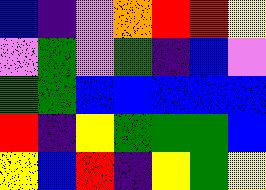[["blue", "indigo", "violet", "orange", "red", "red", "yellow"], ["violet", "green", "violet", "green", "indigo", "blue", "violet"], ["green", "green", "blue", "blue", "blue", "blue", "blue"], ["red", "indigo", "yellow", "green", "green", "green", "blue"], ["yellow", "blue", "red", "indigo", "yellow", "green", "yellow"]]